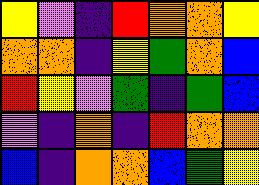[["yellow", "violet", "indigo", "red", "orange", "orange", "yellow"], ["orange", "orange", "indigo", "yellow", "green", "orange", "blue"], ["red", "yellow", "violet", "green", "indigo", "green", "blue"], ["violet", "indigo", "orange", "indigo", "red", "orange", "orange"], ["blue", "indigo", "orange", "orange", "blue", "green", "yellow"]]